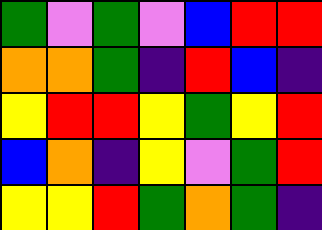[["green", "violet", "green", "violet", "blue", "red", "red"], ["orange", "orange", "green", "indigo", "red", "blue", "indigo"], ["yellow", "red", "red", "yellow", "green", "yellow", "red"], ["blue", "orange", "indigo", "yellow", "violet", "green", "red"], ["yellow", "yellow", "red", "green", "orange", "green", "indigo"]]